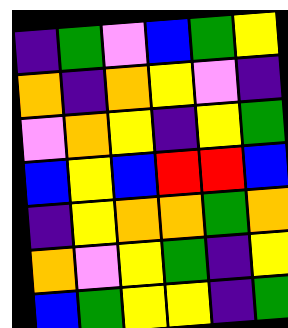[["indigo", "green", "violet", "blue", "green", "yellow"], ["orange", "indigo", "orange", "yellow", "violet", "indigo"], ["violet", "orange", "yellow", "indigo", "yellow", "green"], ["blue", "yellow", "blue", "red", "red", "blue"], ["indigo", "yellow", "orange", "orange", "green", "orange"], ["orange", "violet", "yellow", "green", "indigo", "yellow"], ["blue", "green", "yellow", "yellow", "indigo", "green"]]